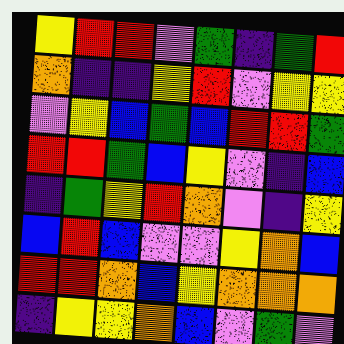[["yellow", "red", "red", "violet", "green", "indigo", "green", "red"], ["orange", "indigo", "indigo", "yellow", "red", "violet", "yellow", "yellow"], ["violet", "yellow", "blue", "green", "blue", "red", "red", "green"], ["red", "red", "green", "blue", "yellow", "violet", "indigo", "blue"], ["indigo", "green", "yellow", "red", "orange", "violet", "indigo", "yellow"], ["blue", "red", "blue", "violet", "violet", "yellow", "orange", "blue"], ["red", "red", "orange", "blue", "yellow", "orange", "orange", "orange"], ["indigo", "yellow", "yellow", "orange", "blue", "violet", "green", "violet"]]